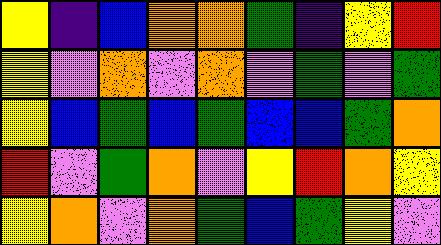[["yellow", "indigo", "blue", "orange", "orange", "green", "indigo", "yellow", "red"], ["yellow", "violet", "orange", "violet", "orange", "violet", "green", "violet", "green"], ["yellow", "blue", "green", "blue", "green", "blue", "blue", "green", "orange"], ["red", "violet", "green", "orange", "violet", "yellow", "red", "orange", "yellow"], ["yellow", "orange", "violet", "orange", "green", "blue", "green", "yellow", "violet"]]